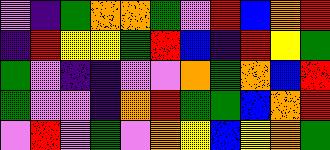[["violet", "indigo", "green", "orange", "orange", "green", "violet", "red", "blue", "orange", "red"], ["indigo", "red", "yellow", "yellow", "green", "red", "blue", "indigo", "red", "yellow", "green"], ["green", "violet", "indigo", "indigo", "violet", "violet", "orange", "green", "orange", "blue", "red"], ["green", "violet", "violet", "indigo", "orange", "red", "green", "green", "blue", "orange", "red"], ["violet", "red", "violet", "green", "violet", "orange", "yellow", "blue", "yellow", "orange", "green"]]